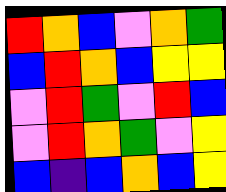[["red", "orange", "blue", "violet", "orange", "green"], ["blue", "red", "orange", "blue", "yellow", "yellow"], ["violet", "red", "green", "violet", "red", "blue"], ["violet", "red", "orange", "green", "violet", "yellow"], ["blue", "indigo", "blue", "orange", "blue", "yellow"]]